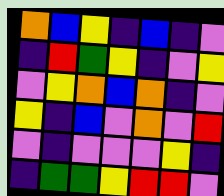[["orange", "blue", "yellow", "indigo", "blue", "indigo", "violet"], ["indigo", "red", "green", "yellow", "indigo", "violet", "yellow"], ["violet", "yellow", "orange", "blue", "orange", "indigo", "violet"], ["yellow", "indigo", "blue", "violet", "orange", "violet", "red"], ["violet", "indigo", "violet", "violet", "violet", "yellow", "indigo"], ["indigo", "green", "green", "yellow", "red", "red", "violet"]]